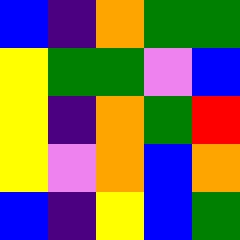[["blue", "indigo", "orange", "green", "green"], ["yellow", "green", "green", "violet", "blue"], ["yellow", "indigo", "orange", "green", "red"], ["yellow", "violet", "orange", "blue", "orange"], ["blue", "indigo", "yellow", "blue", "green"]]